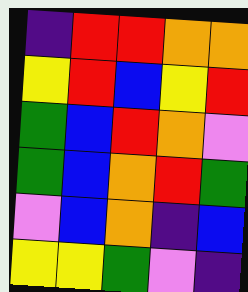[["indigo", "red", "red", "orange", "orange"], ["yellow", "red", "blue", "yellow", "red"], ["green", "blue", "red", "orange", "violet"], ["green", "blue", "orange", "red", "green"], ["violet", "blue", "orange", "indigo", "blue"], ["yellow", "yellow", "green", "violet", "indigo"]]